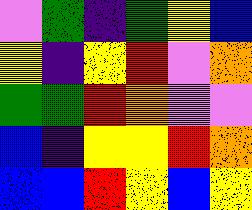[["violet", "green", "indigo", "green", "yellow", "blue"], ["yellow", "indigo", "yellow", "red", "violet", "orange"], ["green", "green", "red", "orange", "violet", "violet"], ["blue", "indigo", "yellow", "yellow", "red", "orange"], ["blue", "blue", "red", "yellow", "blue", "yellow"]]